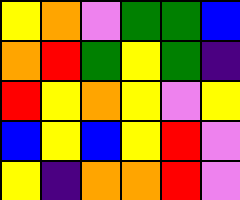[["yellow", "orange", "violet", "green", "green", "blue"], ["orange", "red", "green", "yellow", "green", "indigo"], ["red", "yellow", "orange", "yellow", "violet", "yellow"], ["blue", "yellow", "blue", "yellow", "red", "violet"], ["yellow", "indigo", "orange", "orange", "red", "violet"]]